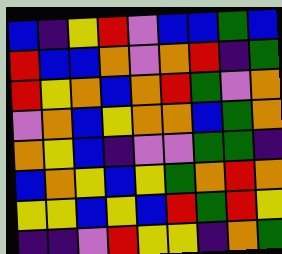[["blue", "indigo", "yellow", "red", "violet", "blue", "blue", "green", "blue"], ["red", "blue", "blue", "orange", "violet", "orange", "red", "indigo", "green"], ["red", "yellow", "orange", "blue", "orange", "red", "green", "violet", "orange"], ["violet", "orange", "blue", "yellow", "orange", "orange", "blue", "green", "orange"], ["orange", "yellow", "blue", "indigo", "violet", "violet", "green", "green", "indigo"], ["blue", "orange", "yellow", "blue", "yellow", "green", "orange", "red", "orange"], ["yellow", "yellow", "blue", "yellow", "blue", "red", "green", "red", "yellow"], ["indigo", "indigo", "violet", "red", "yellow", "yellow", "indigo", "orange", "green"]]